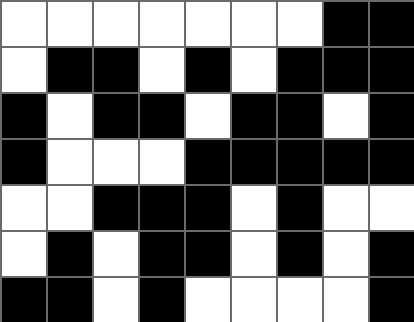[["white", "white", "white", "white", "white", "white", "white", "black", "black"], ["white", "black", "black", "white", "black", "white", "black", "black", "black"], ["black", "white", "black", "black", "white", "black", "black", "white", "black"], ["black", "white", "white", "white", "black", "black", "black", "black", "black"], ["white", "white", "black", "black", "black", "white", "black", "white", "white"], ["white", "black", "white", "black", "black", "white", "black", "white", "black"], ["black", "black", "white", "black", "white", "white", "white", "white", "black"]]